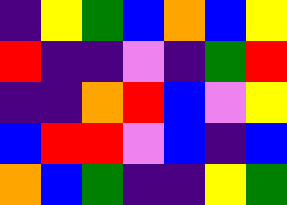[["indigo", "yellow", "green", "blue", "orange", "blue", "yellow"], ["red", "indigo", "indigo", "violet", "indigo", "green", "red"], ["indigo", "indigo", "orange", "red", "blue", "violet", "yellow"], ["blue", "red", "red", "violet", "blue", "indigo", "blue"], ["orange", "blue", "green", "indigo", "indigo", "yellow", "green"]]